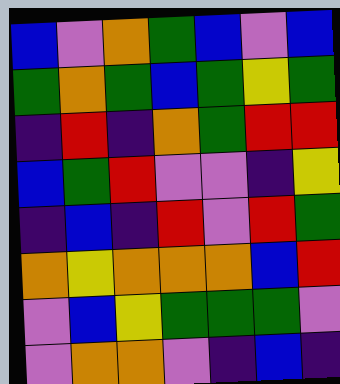[["blue", "violet", "orange", "green", "blue", "violet", "blue"], ["green", "orange", "green", "blue", "green", "yellow", "green"], ["indigo", "red", "indigo", "orange", "green", "red", "red"], ["blue", "green", "red", "violet", "violet", "indigo", "yellow"], ["indigo", "blue", "indigo", "red", "violet", "red", "green"], ["orange", "yellow", "orange", "orange", "orange", "blue", "red"], ["violet", "blue", "yellow", "green", "green", "green", "violet"], ["violet", "orange", "orange", "violet", "indigo", "blue", "indigo"]]